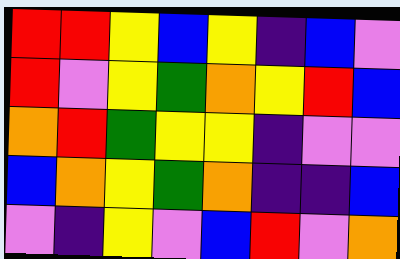[["red", "red", "yellow", "blue", "yellow", "indigo", "blue", "violet"], ["red", "violet", "yellow", "green", "orange", "yellow", "red", "blue"], ["orange", "red", "green", "yellow", "yellow", "indigo", "violet", "violet"], ["blue", "orange", "yellow", "green", "orange", "indigo", "indigo", "blue"], ["violet", "indigo", "yellow", "violet", "blue", "red", "violet", "orange"]]